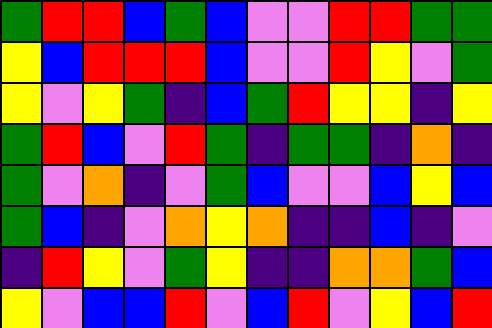[["green", "red", "red", "blue", "green", "blue", "violet", "violet", "red", "red", "green", "green"], ["yellow", "blue", "red", "red", "red", "blue", "violet", "violet", "red", "yellow", "violet", "green"], ["yellow", "violet", "yellow", "green", "indigo", "blue", "green", "red", "yellow", "yellow", "indigo", "yellow"], ["green", "red", "blue", "violet", "red", "green", "indigo", "green", "green", "indigo", "orange", "indigo"], ["green", "violet", "orange", "indigo", "violet", "green", "blue", "violet", "violet", "blue", "yellow", "blue"], ["green", "blue", "indigo", "violet", "orange", "yellow", "orange", "indigo", "indigo", "blue", "indigo", "violet"], ["indigo", "red", "yellow", "violet", "green", "yellow", "indigo", "indigo", "orange", "orange", "green", "blue"], ["yellow", "violet", "blue", "blue", "red", "violet", "blue", "red", "violet", "yellow", "blue", "red"]]